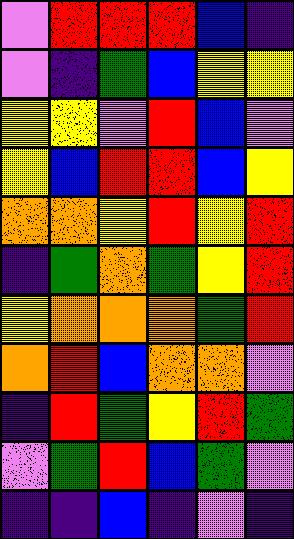[["violet", "red", "red", "red", "blue", "indigo"], ["violet", "indigo", "green", "blue", "yellow", "yellow"], ["yellow", "yellow", "violet", "red", "blue", "violet"], ["yellow", "blue", "red", "red", "blue", "yellow"], ["orange", "orange", "yellow", "red", "yellow", "red"], ["indigo", "green", "orange", "green", "yellow", "red"], ["yellow", "orange", "orange", "orange", "green", "red"], ["orange", "red", "blue", "orange", "orange", "violet"], ["indigo", "red", "green", "yellow", "red", "green"], ["violet", "green", "red", "blue", "green", "violet"], ["indigo", "indigo", "blue", "indigo", "violet", "indigo"]]